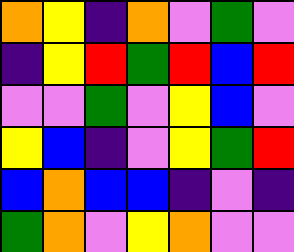[["orange", "yellow", "indigo", "orange", "violet", "green", "violet"], ["indigo", "yellow", "red", "green", "red", "blue", "red"], ["violet", "violet", "green", "violet", "yellow", "blue", "violet"], ["yellow", "blue", "indigo", "violet", "yellow", "green", "red"], ["blue", "orange", "blue", "blue", "indigo", "violet", "indigo"], ["green", "orange", "violet", "yellow", "orange", "violet", "violet"]]